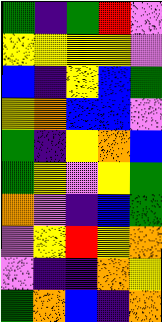[["green", "indigo", "green", "red", "violet"], ["yellow", "yellow", "yellow", "yellow", "violet"], ["blue", "indigo", "yellow", "blue", "green"], ["yellow", "orange", "blue", "blue", "violet"], ["green", "indigo", "yellow", "orange", "blue"], ["green", "yellow", "violet", "yellow", "green"], ["orange", "violet", "indigo", "blue", "green"], ["violet", "yellow", "red", "yellow", "orange"], ["violet", "indigo", "indigo", "orange", "yellow"], ["green", "orange", "blue", "indigo", "orange"]]